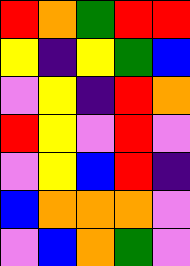[["red", "orange", "green", "red", "red"], ["yellow", "indigo", "yellow", "green", "blue"], ["violet", "yellow", "indigo", "red", "orange"], ["red", "yellow", "violet", "red", "violet"], ["violet", "yellow", "blue", "red", "indigo"], ["blue", "orange", "orange", "orange", "violet"], ["violet", "blue", "orange", "green", "violet"]]